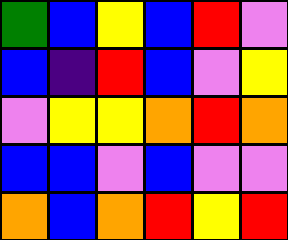[["green", "blue", "yellow", "blue", "red", "violet"], ["blue", "indigo", "red", "blue", "violet", "yellow"], ["violet", "yellow", "yellow", "orange", "red", "orange"], ["blue", "blue", "violet", "blue", "violet", "violet"], ["orange", "blue", "orange", "red", "yellow", "red"]]